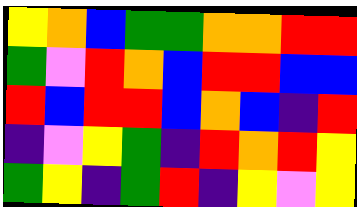[["yellow", "orange", "blue", "green", "green", "orange", "orange", "red", "red"], ["green", "violet", "red", "orange", "blue", "red", "red", "blue", "blue"], ["red", "blue", "red", "red", "blue", "orange", "blue", "indigo", "red"], ["indigo", "violet", "yellow", "green", "indigo", "red", "orange", "red", "yellow"], ["green", "yellow", "indigo", "green", "red", "indigo", "yellow", "violet", "yellow"]]